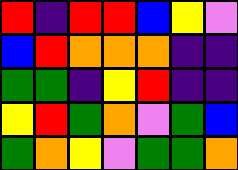[["red", "indigo", "red", "red", "blue", "yellow", "violet"], ["blue", "red", "orange", "orange", "orange", "indigo", "indigo"], ["green", "green", "indigo", "yellow", "red", "indigo", "indigo"], ["yellow", "red", "green", "orange", "violet", "green", "blue"], ["green", "orange", "yellow", "violet", "green", "green", "orange"]]